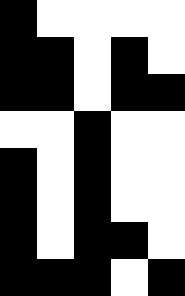[["black", "white", "white", "white", "white"], ["black", "black", "white", "black", "white"], ["black", "black", "white", "black", "black"], ["white", "white", "black", "white", "white"], ["black", "white", "black", "white", "white"], ["black", "white", "black", "white", "white"], ["black", "white", "black", "black", "white"], ["black", "black", "black", "white", "black"]]